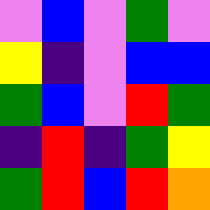[["violet", "blue", "violet", "green", "violet"], ["yellow", "indigo", "violet", "blue", "blue"], ["green", "blue", "violet", "red", "green"], ["indigo", "red", "indigo", "green", "yellow"], ["green", "red", "blue", "red", "orange"]]